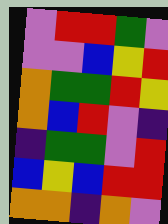[["violet", "red", "red", "green", "violet"], ["violet", "violet", "blue", "yellow", "red"], ["orange", "green", "green", "red", "yellow"], ["orange", "blue", "red", "violet", "indigo"], ["indigo", "green", "green", "violet", "red"], ["blue", "yellow", "blue", "red", "red"], ["orange", "orange", "indigo", "orange", "violet"]]